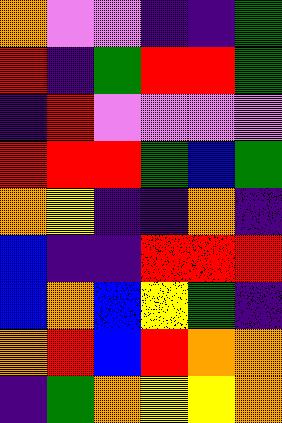[["orange", "violet", "violet", "indigo", "indigo", "green"], ["red", "indigo", "green", "red", "red", "green"], ["indigo", "red", "violet", "violet", "violet", "violet"], ["red", "red", "red", "green", "blue", "green"], ["orange", "yellow", "indigo", "indigo", "orange", "indigo"], ["blue", "indigo", "indigo", "red", "red", "red"], ["blue", "orange", "blue", "yellow", "green", "indigo"], ["orange", "red", "blue", "red", "orange", "orange"], ["indigo", "green", "orange", "yellow", "yellow", "orange"]]